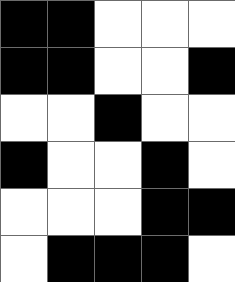[["black", "black", "white", "white", "white"], ["black", "black", "white", "white", "black"], ["white", "white", "black", "white", "white"], ["black", "white", "white", "black", "white"], ["white", "white", "white", "black", "black"], ["white", "black", "black", "black", "white"]]